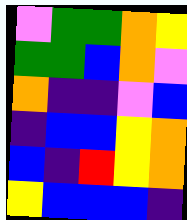[["violet", "green", "green", "orange", "yellow"], ["green", "green", "blue", "orange", "violet"], ["orange", "indigo", "indigo", "violet", "blue"], ["indigo", "blue", "blue", "yellow", "orange"], ["blue", "indigo", "red", "yellow", "orange"], ["yellow", "blue", "blue", "blue", "indigo"]]